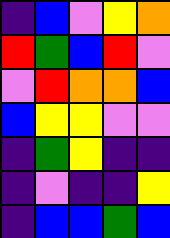[["indigo", "blue", "violet", "yellow", "orange"], ["red", "green", "blue", "red", "violet"], ["violet", "red", "orange", "orange", "blue"], ["blue", "yellow", "yellow", "violet", "violet"], ["indigo", "green", "yellow", "indigo", "indigo"], ["indigo", "violet", "indigo", "indigo", "yellow"], ["indigo", "blue", "blue", "green", "blue"]]